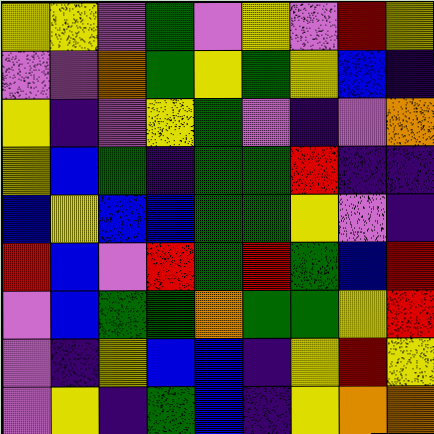[["yellow", "yellow", "violet", "green", "violet", "yellow", "violet", "red", "yellow"], ["violet", "violet", "orange", "green", "yellow", "green", "yellow", "blue", "indigo"], ["yellow", "indigo", "violet", "yellow", "green", "violet", "indigo", "violet", "orange"], ["yellow", "blue", "green", "indigo", "green", "green", "red", "indigo", "indigo"], ["blue", "yellow", "blue", "blue", "green", "green", "yellow", "violet", "indigo"], ["red", "blue", "violet", "red", "green", "red", "green", "blue", "red"], ["violet", "blue", "green", "green", "orange", "green", "green", "yellow", "red"], ["violet", "indigo", "yellow", "blue", "blue", "indigo", "yellow", "red", "yellow"], ["violet", "yellow", "indigo", "green", "blue", "indigo", "yellow", "orange", "orange"]]